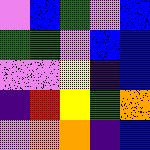[["violet", "blue", "green", "violet", "blue"], ["green", "green", "violet", "blue", "blue"], ["violet", "violet", "yellow", "indigo", "blue"], ["indigo", "red", "yellow", "green", "orange"], ["violet", "orange", "orange", "indigo", "blue"]]